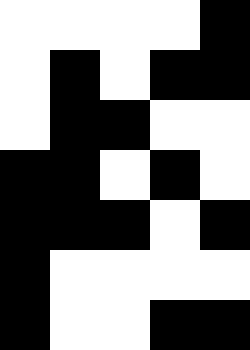[["white", "white", "white", "white", "black"], ["white", "black", "white", "black", "black"], ["white", "black", "black", "white", "white"], ["black", "black", "white", "black", "white"], ["black", "black", "black", "white", "black"], ["black", "white", "white", "white", "white"], ["black", "white", "white", "black", "black"]]